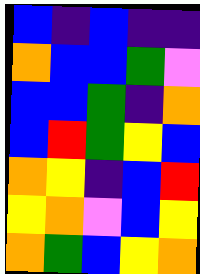[["blue", "indigo", "blue", "indigo", "indigo"], ["orange", "blue", "blue", "green", "violet"], ["blue", "blue", "green", "indigo", "orange"], ["blue", "red", "green", "yellow", "blue"], ["orange", "yellow", "indigo", "blue", "red"], ["yellow", "orange", "violet", "blue", "yellow"], ["orange", "green", "blue", "yellow", "orange"]]